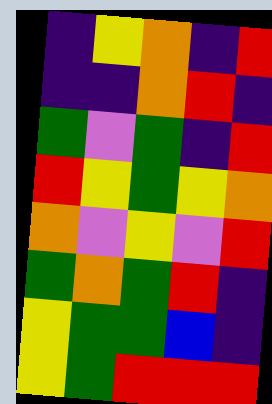[["indigo", "yellow", "orange", "indigo", "red"], ["indigo", "indigo", "orange", "red", "indigo"], ["green", "violet", "green", "indigo", "red"], ["red", "yellow", "green", "yellow", "orange"], ["orange", "violet", "yellow", "violet", "red"], ["green", "orange", "green", "red", "indigo"], ["yellow", "green", "green", "blue", "indigo"], ["yellow", "green", "red", "red", "red"]]